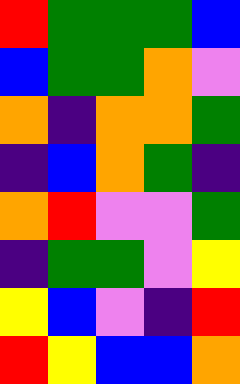[["red", "green", "green", "green", "blue"], ["blue", "green", "green", "orange", "violet"], ["orange", "indigo", "orange", "orange", "green"], ["indigo", "blue", "orange", "green", "indigo"], ["orange", "red", "violet", "violet", "green"], ["indigo", "green", "green", "violet", "yellow"], ["yellow", "blue", "violet", "indigo", "red"], ["red", "yellow", "blue", "blue", "orange"]]